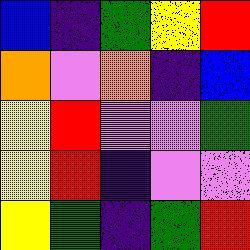[["blue", "indigo", "green", "yellow", "red"], ["orange", "violet", "orange", "indigo", "blue"], ["yellow", "red", "violet", "violet", "green"], ["yellow", "red", "indigo", "violet", "violet"], ["yellow", "green", "indigo", "green", "red"]]